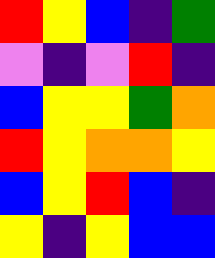[["red", "yellow", "blue", "indigo", "green"], ["violet", "indigo", "violet", "red", "indigo"], ["blue", "yellow", "yellow", "green", "orange"], ["red", "yellow", "orange", "orange", "yellow"], ["blue", "yellow", "red", "blue", "indigo"], ["yellow", "indigo", "yellow", "blue", "blue"]]